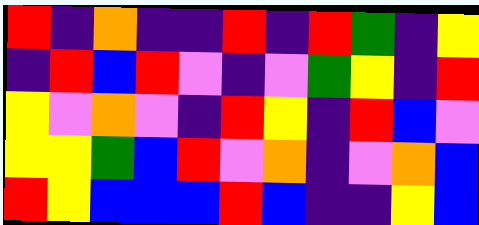[["red", "indigo", "orange", "indigo", "indigo", "red", "indigo", "red", "green", "indigo", "yellow"], ["indigo", "red", "blue", "red", "violet", "indigo", "violet", "green", "yellow", "indigo", "red"], ["yellow", "violet", "orange", "violet", "indigo", "red", "yellow", "indigo", "red", "blue", "violet"], ["yellow", "yellow", "green", "blue", "red", "violet", "orange", "indigo", "violet", "orange", "blue"], ["red", "yellow", "blue", "blue", "blue", "red", "blue", "indigo", "indigo", "yellow", "blue"]]